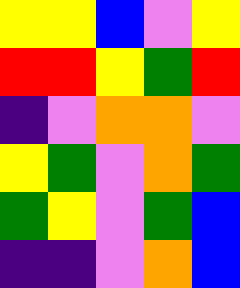[["yellow", "yellow", "blue", "violet", "yellow"], ["red", "red", "yellow", "green", "red"], ["indigo", "violet", "orange", "orange", "violet"], ["yellow", "green", "violet", "orange", "green"], ["green", "yellow", "violet", "green", "blue"], ["indigo", "indigo", "violet", "orange", "blue"]]